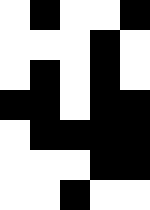[["white", "black", "white", "white", "black"], ["white", "white", "white", "black", "white"], ["white", "black", "white", "black", "white"], ["black", "black", "white", "black", "black"], ["white", "black", "black", "black", "black"], ["white", "white", "white", "black", "black"], ["white", "white", "black", "white", "white"]]